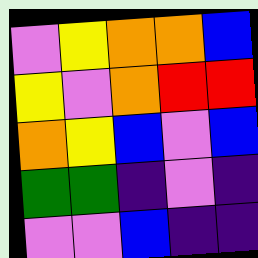[["violet", "yellow", "orange", "orange", "blue"], ["yellow", "violet", "orange", "red", "red"], ["orange", "yellow", "blue", "violet", "blue"], ["green", "green", "indigo", "violet", "indigo"], ["violet", "violet", "blue", "indigo", "indigo"]]